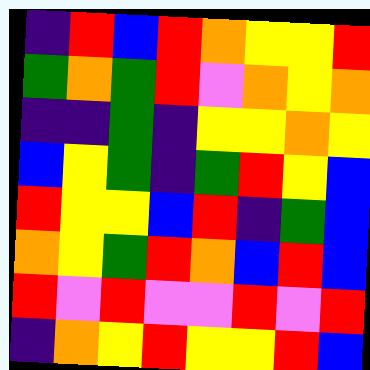[["indigo", "red", "blue", "red", "orange", "yellow", "yellow", "red"], ["green", "orange", "green", "red", "violet", "orange", "yellow", "orange"], ["indigo", "indigo", "green", "indigo", "yellow", "yellow", "orange", "yellow"], ["blue", "yellow", "green", "indigo", "green", "red", "yellow", "blue"], ["red", "yellow", "yellow", "blue", "red", "indigo", "green", "blue"], ["orange", "yellow", "green", "red", "orange", "blue", "red", "blue"], ["red", "violet", "red", "violet", "violet", "red", "violet", "red"], ["indigo", "orange", "yellow", "red", "yellow", "yellow", "red", "blue"]]